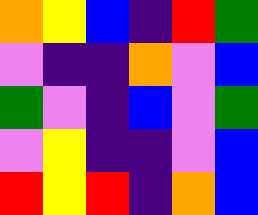[["orange", "yellow", "blue", "indigo", "red", "green"], ["violet", "indigo", "indigo", "orange", "violet", "blue"], ["green", "violet", "indigo", "blue", "violet", "green"], ["violet", "yellow", "indigo", "indigo", "violet", "blue"], ["red", "yellow", "red", "indigo", "orange", "blue"]]